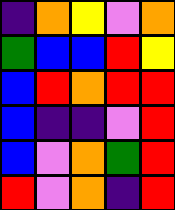[["indigo", "orange", "yellow", "violet", "orange"], ["green", "blue", "blue", "red", "yellow"], ["blue", "red", "orange", "red", "red"], ["blue", "indigo", "indigo", "violet", "red"], ["blue", "violet", "orange", "green", "red"], ["red", "violet", "orange", "indigo", "red"]]